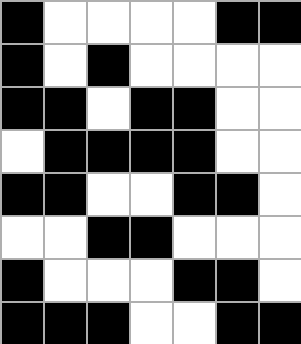[["black", "white", "white", "white", "white", "black", "black"], ["black", "white", "black", "white", "white", "white", "white"], ["black", "black", "white", "black", "black", "white", "white"], ["white", "black", "black", "black", "black", "white", "white"], ["black", "black", "white", "white", "black", "black", "white"], ["white", "white", "black", "black", "white", "white", "white"], ["black", "white", "white", "white", "black", "black", "white"], ["black", "black", "black", "white", "white", "black", "black"]]